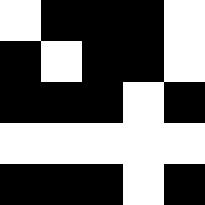[["white", "black", "black", "black", "white"], ["black", "white", "black", "black", "white"], ["black", "black", "black", "white", "black"], ["white", "white", "white", "white", "white"], ["black", "black", "black", "white", "black"]]